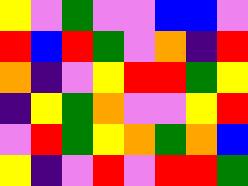[["yellow", "violet", "green", "violet", "violet", "blue", "blue", "violet"], ["red", "blue", "red", "green", "violet", "orange", "indigo", "red"], ["orange", "indigo", "violet", "yellow", "red", "red", "green", "yellow"], ["indigo", "yellow", "green", "orange", "violet", "violet", "yellow", "red"], ["violet", "red", "green", "yellow", "orange", "green", "orange", "blue"], ["yellow", "indigo", "violet", "red", "violet", "red", "red", "green"]]